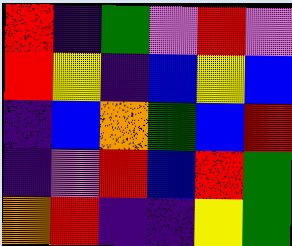[["red", "indigo", "green", "violet", "red", "violet"], ["red", "yellow", "indigo", "blue", "yellow", "blue"], ["indigo", "blue", "orange", "green", "blue", "red"], ["indigo", "violet", "red", "blue", "red", "green"], ["orange", "red", "indigo", "indigo", "yellow", "green"]]